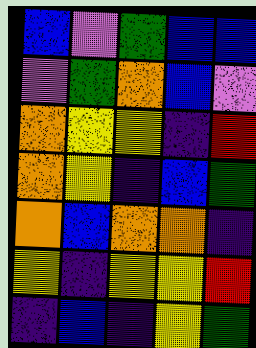[["blue", "violet", "green", "blue", "blue"], ["violet", "green", "orange", "blue", "violet"], ["orange", "yellow", "yellow", "indigo", "red"], ["orange", "yellow", "indigo", "blue", "green"], ["orange", "blue", "orange", "orange", "indigo"], ["yellow", "indigo", "yellow", "yellow", "red"], ["indigo", "blue", "indigo", "yellow", "green"]]